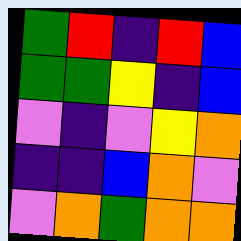[["green", "red", "indigo", "red", "blue"], ["green", "green", "yellow", "indigo", "blue"], ["violet", "indigo", "violet", "yellow", "orange"], ["indigo", "indigo", "blue", "orange", "violet"], ["violet", "orange", "green", "orange", "orange"]]